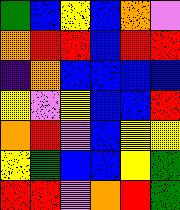[["green", "blue", "yellow", "blue", "orange", "violet"], ["orange", "red", "red", "blue", "red", "red"], ["indigo", "orange", "blue", "blue", "blue", "blue"], ["yellow", "violet", "yellow", "blue", "blue", "red"], ["orange", "red", "violet", "blue", "yellow", "yellow"], ["yellow", "green", "blue", "blue", "yellow", "green"], ["red", "red", "violet", "orange", "red", "green"]]